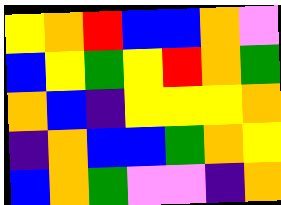[["yellow", "orange", "red", "blue", "blue", "orange", "violet"], ["blue", "yellow", "green", "yellow", "red", "orange", "green"], ["orange", "blue", "indigo", "yellow", "yellow", "yellow", "orange"], ["indigo", "orange", "blue", "blue", "green", "orange", "yellow"], ["blue", "orange", "green", "violet", "violet", "indigo", "orange"]]